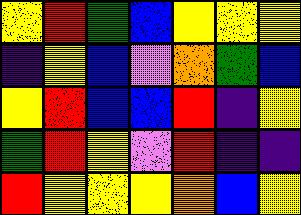[["yellow", "red", "green", "blue", "yellow", "yellow", "yellow"], ["indigo", "yellow", "blue", "violet", "orange", "green", "blue"], ["yellow", "red", "blue", "blue", "red", "indigo", "yellow"], ["green", "red", "yellow", "violet", "red", "indigo", "indigo"], ["red", "yellow", "yellow", "yellow", "orange", "blue", "yellow"]]